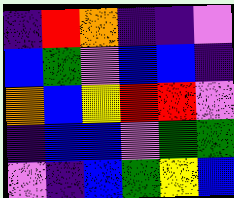[["indigo", "red", "orange", "indigo", "indigo", "violet"], ["blue", "green", "violet", "blue", "blue", "indigo"], ["orange", "blue", "yellow", "red", "red", "violet"], ["indigo", "blue", "blue", "violet", "green", "green"], ["violet", "indigo", "blue", "green", "yellow", "blue"]]